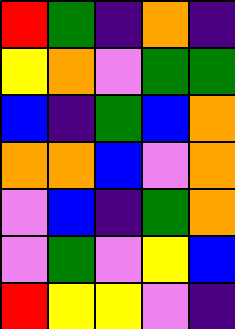[["red", "green", "indigo", "orange", "indigo"], ["yellow", "orange", "violet", "green", "green"], ["blue", "indigo", "green", "blue", "orange"], ["orange", "orange", "blue", "violet", "orange"], ["violet", "blue", "indigo", "green", "orange"], ["violet", "green", "violet", "yellow", "blue"], ["red", "yellow", "yellow", "violet", "indigo"]]